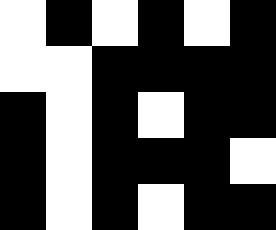[["white", "black", "white", "black", "white", "black"], ["white", "white", "black", "black", "black", "black"], ["black", "white", "black", "white", "black", "black"], ["black", "white", "black", "black", "black", "white"], ["black", "white", "black", "white", "black", "black"]]